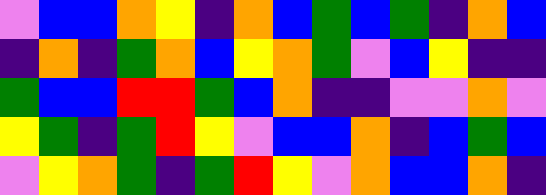[["violet", "blue", "blue", "orange", "yellow", "indigo", "orange", "blue", "green", "blue", "green", "indigo", "orange", "blue"], ["indigo", "orange", "indigo", "green", "orange", "blue", "yellow", "orange", "green", "violet", "blue", "yellow", "indigo", "indigo"], ["green", "blue", "blue", "red", "red", "green", "blue", "orange", "indigo", "indigo", "violet", "violet", "orange", "violet"], ["yellow", "green", "indigo", "green", "red", "yellow", "violet", "blue", "blue", "orange", "indigo", "blue", "green", "blue"], ["violet", "yellow", "orange", "green", "indigo", "green", "red", "yellow", "violet", "orange", "blue", "blue", "orange", "indigo"]]